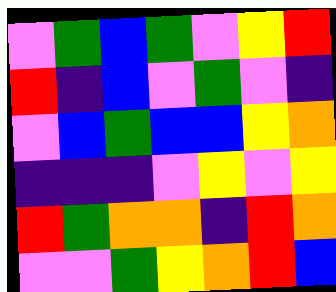[["violet", "green", "blue", "green", "violet", "yellow", "red"], ["red", "indigo", "blue", "violet", "green", "violet", "indigo"], ["violet", "blue", "green", "blue", "blue", "yellow", "orange"], ["indigo", "indigo", "indigo", "violet", "yellow", "violet", "yellow"], ["red", "green", "orange", "orange", "indigo", "red", "orange"], ["violet", "violet", "green", "yellow", "orange", "red", "blue"]]